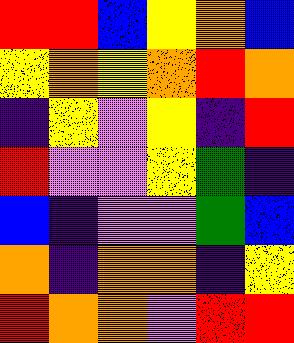[["red", "red", "blue", "yellow", "orange", "blue"], ["yellow", "orange", "yellow", "orange", "red", "orange"], ["indigo", "yellow", "violet", "yellow", "indigo", "red"], ["red", "violet", "violet", "yellow", "green", "indigo"], ["blue", "indigo", "violet", "violet", "green", "blue"], ["orange", "indigo", "orange", "orange", "indigo", "yellow"], ["red", "orange", "orange", "violet", "red", "red"]]